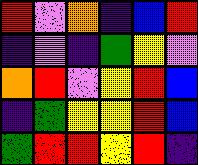[["red", "violet", "orange", "indigo", "blue", "red"], ["indigo", "violet", "indigo", "green", "yellow", "violet"], ["orange", "red", "violet", "yellow", "red", "blue"], ["indigo", "green", "yellow", "yellow", "red", "blue"], ["green", "red", "red", "yellow", "red", "indigo"]]